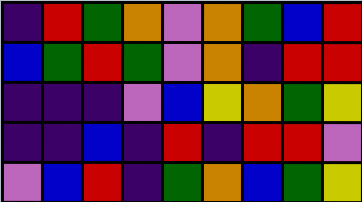[["indigo", "red", "green", "orange", "violet", "orange", "green", "blue", "red"], ["blue", "green", "red", "green", "violet", "orange", "indigo", "red", "red"], ["indigo", "indigo", "indigo", "violet", "blue", "yellow", "orange", "green", "yellow"], ["indigo", "indigo", "blue", "indigo", "red", "indigo", "red", "red", "violet"], ["violet", "blue", "red", "indigo", "green", "orange", "blue", "green", "yellow"]]